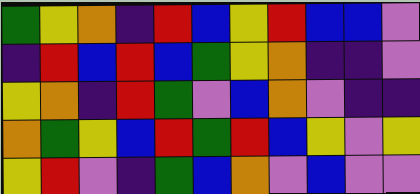[["green", "yellow", "orange", "indigo", "red", "blue", "yellow", "red", "blue", "blue", "violet"], ["indigo", "red", "blue", "red", "blue", "green", "yellow", "orange", "indigo", "indigo", "violet"], ["yellow", "orange", "indigo", "red", "green", "violet", "blue", "orange", "violet", "indigo", "indigo"], ["orange", "green", "yellow", "blue", "red", "green", "red", "blue", "yellow", "violet", "yellow"], ["yellow", "red", "violet", "indigo", "green", "blue", "orange", "violet", "blue", "violet", "violet"]]